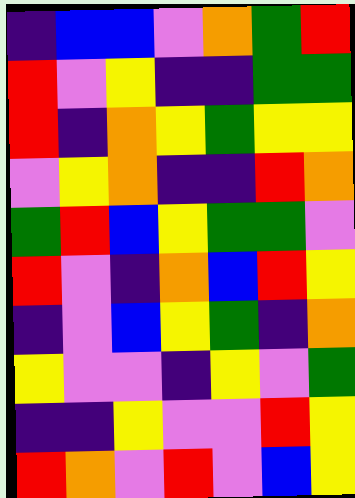[["indigo", "blue", "blue", "violet", "orange", "green", "red"], ["red", "violet", "yellow", "indigo", "indigo", "green", "green"], ["red", "indigo", "orange", "yellow", "green", "yellow", "yellow"], ["violet", "yellow", "orange", "indigo", "indigo", "red", "orange"], ["green", "red", "blue", "yellow", "green", "green", "violet"], ["red", "violet", "indigo", "orange", "blue", "red", "yellow"], ["indigo", "violet", "blue", "yellow", "green", "indigo", "orange"], ["yellow", "violet", "violet", "indigo", "yellow", "violet", "green"], ["indigo", "indigo", "yellow", "violet", "violet", "red", "yellow"], ["red", "orange", "violet", "red", "violet", "blue", "yellow"]]